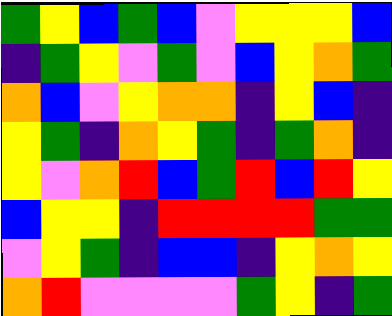[["green", "yellow", "blue", "green", "blue", "violet", "yellow", "yellow", "yellow", "blue"], ["indigo", "green", "yellow", "violet", "green", "violet", "blue", "yellow", "orange", "green"], ["orange", "blue", "violet", "yellow", "orange", "orange", "indigo", "yellow", "blue", "indigo"], ["yellow", "green", "indigo", "orange", "yellow", "green", "indigo", "green", "orange", "indigo"], ["yellow", "violet", "orange", "red", "blue", "green", "red", "blue", "red", "yellow"], ["blue", "yellow", "yellow", "indigo", "red", "red", "red", "red", "green", "green"], ["violet", "yellow", "green", "indigo", "blue", "blue", "indigo", "yellow", "orange", "yellow"], ["orange", "red", "violet", "violet", "violet", "violet", "green", "yellow", "indigo", "green"]]